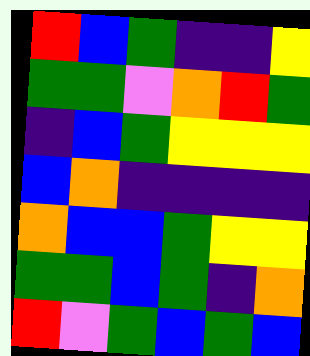[["red", "blue", "green", "indigo", "indigo", "yellow"], ["green", "green", "violet", "orange", "red", "green"], ["indigo", "blue", "green", "yellow", "yellow", "yellow"], ["blue", "orange", "indigo", "indigo", "indigo", "indigo"], ["orange", "blue", "blue", "green", "yellow", "yellow"], ["green", "green", "blue", "green", "indigo", "orange"], ["red", "violet", "green", "blue", "green", "blue"]]